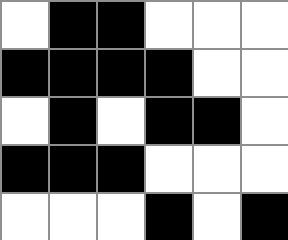[["white", "black", "black", "white", "white", "white"], ["black", "black", "black", "black", "white", "white"], ["white", "black", "white", "black", "black", "white"], ["black", "black", "black", "white", "white", "white"], ["white", "white", "white", "black", "white", "black"]]